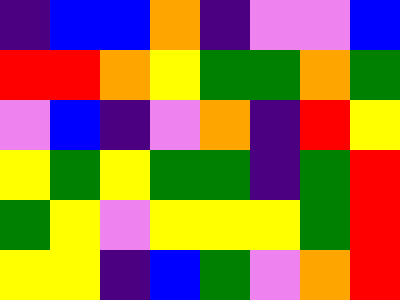[["indigo", "blue", "blue", "orange", "indigo", "violet", "violet", "blue"], ["red", "red", "orange", "yellow", "green", "green", "orange", "green"], ["violet", "blue", "indigo", "violet", "orange", "indigo", "red", "yellow"], ["yellow", "green", "yellow", "green", "green", "indigo", "green", "red"], ["green", "yellow", "violet", "yellow", "yellow", "yellow", "green", "red"], ["yellow", "yellow", "indigo", "blue", "green", "violet", "orange", "red"]]